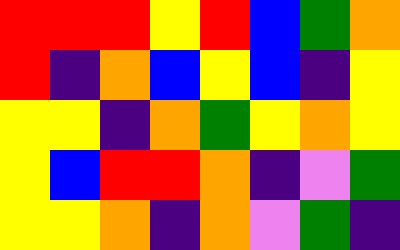[["red", "red", "red", "yellow", "red", "blue", "green", "orange"], ["red", "indigo", "orange", "blue", "yellow", "blue", "indigo", "yellow"], ["yellow", "yellow", "indigo", "orange", "green", "yellow", "orange", "yellow"], ["yellow", "blue", "red", "red", "orange", "indigo", "violet", "green"], ["yellow", "yellow", "orange", "indigo", "orange", "violet", "green", "indigo"]]